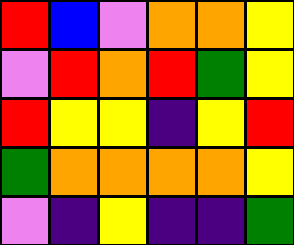[["red", "blue", "violet", "orange", "orange", "yellow"], ["violet", "red", "orange", "red", "green", "yellow"], ["red", "yellow", "yellow", "indigo", "yellow", "red"], ["green", "orange", "orange", "orange", "orange", "yellow"], ["violet", "indigo", "yellow", "indigo", "indigo", "green"]]